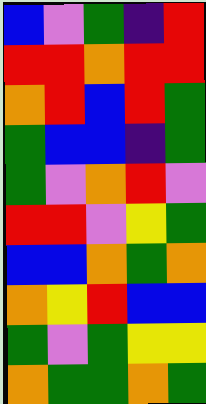[["blue", "violet", "green", "indigo", "red"], ["red", "red", "orange", "red", "red"], ["orange", "red", "blue", "red", "green"], ["green", "blue", "blue", "indigo", "green"], ["green", "violet", "orange", "red", "violet"], ["red", "red", "violet", "yellow", "green"], ["blue", "blue", "orange", "green", "orange"], ["orange", "yellow", "red", "blue", "blue"], ["green", "violet", "green", "yellow", "yellow"], ["orange", "green", "green", "orange", "green"]]